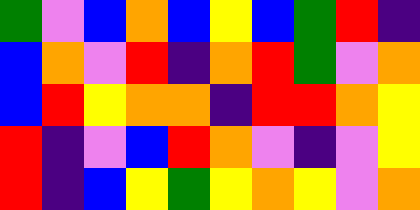[["green", "violet", "blue", "orange", "blue", "yellow", "blue", "green", "red", "indigo"], ["blue", "orange", "violet", "red", "indigo", "orange", "red", "green", "violet", "orange"], ["blue", "red", "yellow", "orange", "orange", "indigo", "red", "red", "orange", "yellow"], ["red", "indigo", "violet", "blue", "red", "orange", "violet", "indigo", "violet", "yellow"], ["red", "indigo", "blue", "yellow", "green", "yellow", "orange", "yellow", "violet", "orange"]]